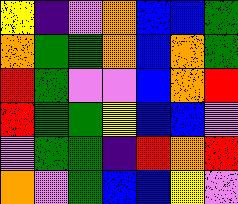[["yellow", "indigo", "violet", "orange", "blue", "blue", "green"], ["orange", "green", "green", "orange", "blue", "orange", "green"], ["red", "green", "violet", "violet", "blue", "orange", "red"], ["red", "green", "green", "yellow", "blue", "blue", "violet"], ["violet", "green", "green", "indigo", "red", "orange", "red"], ["orange", "violet", "green", "blue", "blue", "yellow", "violet"]]